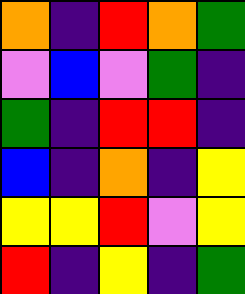[["orange", "indigo", "red", "orange", "green"], ["violet", "blue", "violet", "green", "indigo"], ["green", "indigo", "red", "red", "indigo"], ["blue", "indigo", "orange", "indigo", "yellow"], ["yellow", "yellow", "red", "violet", "yellow"], ["red", "indigo", "yellow", "indigo", "green"]]